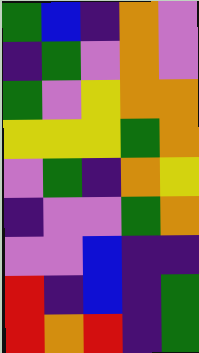[["green", "blue", "indigo", "orange", "violet"], ["indigo", "green", "violet", "orange", "violet"], ["green", "violet", "yellow", "orange", "orange"], ["yellow", "yellow", "yellow", "green", "orange"], ["violet", "green", "indigo", "orange", "yellow"], ["indigo", "violet", "violet", "green", "orange"], ["violet", "violet", "blue", "indigo", "indigo"], ["red", "indigo", "blue", "indigo", "green"], ["red", "orange", "red", "indigo", "green"]]